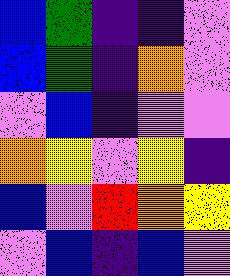[["blue", "green", "indigo", "indigo", "violet"], ["blue", "green", "indigo", "orange", "violet"], ["violet", "blue", "indigo", "violet", "violet"], ["orange", "yellow", "violet", "yellow", "indigo"], ["blue", "violet", "red", "orange", "yellow"], ["violet", "blue", "indigo", "blue", "violet"]]